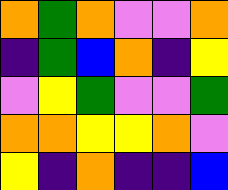[["orange", "green", "orange", "violet", "violet", "orange"], ["indigo", "green", "blue", "orange", "indigo", "yellow"], ["violet", "yellow", "green", "violet", "violet", "green"], ["orange", "orange", "yellow", "yellow", "orange", "violet"], ["yellow", "indigo", "orange", "indigo", "indigo", "blue"]]